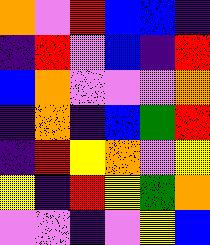[["orange", "violet", "red", "blue", "blue", "indigo"], ["indigo", "red", "violet", "blue", "indigo", "red"], ["blue", "orange", "violet", "violet", "violet", "orange"], ["indigo", "orange", "indigo", "blue", "green", "red"], ["indigo", "red", "yellow", "orange", "violet", "yellow"], ["yellow", "indigo", "red", "yellow", "green", "orange"], ["violet", "violet", "indigo", "violet", "yellow", "blue"]]